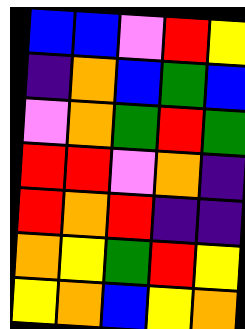[["blue", "blue", "violet", "red", "yellow"], ["indigo", "orange", "blue", "green", "blue"], ["violet", "orange", "green", "red", "green"], ["red", "red", "violet", "orange", "indigo"], ["red", "orange", "red", "indigo", "indigo"], ["orange", "yellow", "green", "red", "yellow"], ["yellow", "orange", "blue", "yellow", "orange"]]